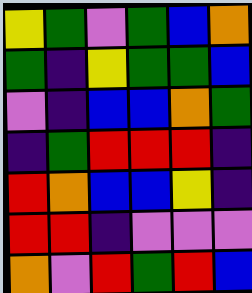[["yellow", "green", "violet", "green", "blue", "orange"], ["green", "indigo", "yellow", "green", "green", "blue"], ["violet", "indigo", "blue", "blue", "orange", "green"], ["indigo", "green", "red", "red", "red", "indigo"], ["red", "orange", "blue", "blue", "yellow", "indigo"], ["red", "red", "indigo", "violet", "violet", "violet"], ["orange", "violet", "red", "green", "red", "blue"]]